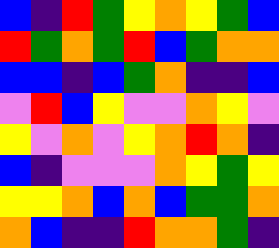[["blue", "indigo", "red", "green", "yellow", "orange", "yellow", "green", "blue"], ["red", "green", "orange", "green", "red", "blue", "green", "orange", "orange"], ["blue", "blue", "indigo", "blue", "green", "orange", "indigo", "indigo", "blue"], ["violet", "red", "blue", "yellow", "violet", "violet", "orange", "yellow", "violet"], ["yellow", "violet", "orange", "violet", "yellow", "orange", "red", "orange", "indigo"], ["blue", "indigo", "violet", "violet", "violet", "orange", "yellow", "green", "yellow"], ["yellow", "yellow", "orange", "blue", "orange", "blue", "green", "green", "orange"], ["orange", "blue", "indigo", "indigo", "red", "orange", "orange", "green", "indigo"]]